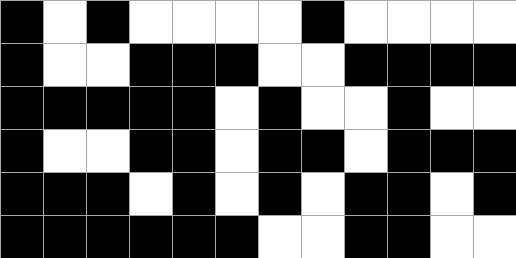[["black", "white", "black", "white", "white", "white", "white", "black", "white", "white", "white", "white"], ["black", "white", "white", "black", "black", "black", "white", "white", "black", "black", "black", "black"], ["black", "black", "black", "black", "black", "white", "black", "white", "white", "black", "white", "white"], ["black", "white", "white", "black", "black", "white", "black", "black", "white", "black", "black", "black"], ["black", "black", "black", "white", "black", "white", "black", "white", "black", "black", "white", "black"], ["black", "black", "black", "black", "black", "black", "white", "white", "black", "black", "white", "white"]]